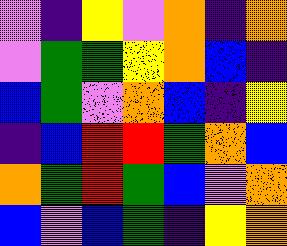[["violet", "indigo", "yellow", "violet", "orange", "indigo", "orange"], ["violet", "green", "green", "yellow", "orange", "blue", "indigo"], ["blue", "green", "violet", "orange", "blue", "indigo", "yellow"], ["indigo", "blue", "red", "red", "green", "orange", "blue"], ["orange", "green", "red", "green", "blue", "violet", "orange"], ["blue", "violet", "blue", "green", "indigo", "yellow", "orange"]]